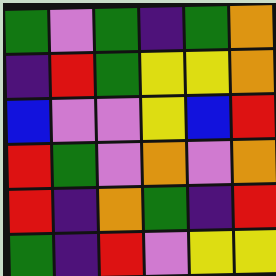[["green", "violet", "green", "indigo", "green", "orange"], ["indigo", "red", "green", "yellow", "yellow", "orange"], ["blue", "violet", "violet", "yellow", "blue", "red"], ["red", "green", "violet", "orange", "violet", "orange"], ["red", "indigo", "orange", "green", "indigo", "red"], ["green", "indigo", "red", "violet", "yellow", "yellow"]]